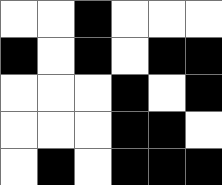[["white", "white", "black", "white", "white", "white"], ["black", "white", "black", "white", "black", "black"], ["white", "white", "white", "black", "white", "black"], ["white", "white", "white", "black", "black", "white"], ["white", "black", "white", "black", "black", "black"]]